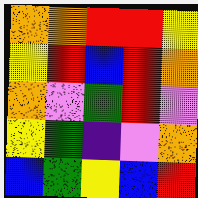[["orange", "orange", "red", "red", "yellow"], ["yellow", "red", "blue", "red", "orange"], ["orange", "violet", "green", "red", "violet"], ["yellow", "green", "indigo", "violet", "orange"], ["blue", "green", "yellow", "blue", "red"]]